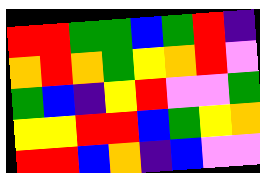[["red", "red", "green", "green", "blue", "green", "red", "indigo"], ["orange", "red", "orange", "green", "yellow", "orange", "red", "violet"], ["green", "blue", "indigo", "yellow", "red", "violet", "violet", "green"], ["yellow", "yellow", "red", "red", "blue", "green", "yellow", "orange"], ["red", "red", "blue", "orange", "indigo", "blue", "violet", "violet"]]